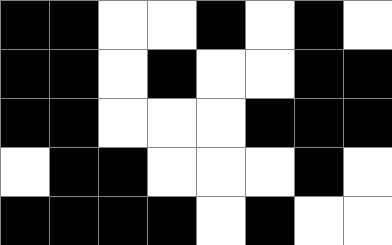[["black", "black", "white", "white", "black", "white", "black", "white"], ["black", "black", "white", "black", "white", "white", "black", "black"], ["black", "black", "white", "white", "white", "black", "black", "black"], ["white", "black", "black", "white", "white", "white", "black", "white"], ["black", "black", "black", "black", "white", "black", "white", "white"]]